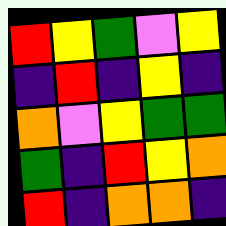[["red", "yellow", "green", "violet", "yellow"], ["indigo", "red", "indigo", "yellow", "indigo"], ["orange", "violet", "yellow", "green", "green"], ["green", "indigo", "red", "yellow", "orange"], ["red", "indigo", "orange", "orange", "indigo"]]